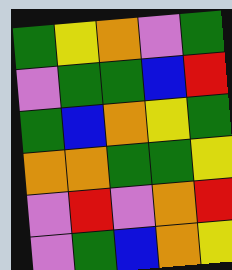[["green", "yellow", "orange", "violet", "green"], ["violet", "green", "green", "blue", "red"], ["green", "blue", "orange", "yellow", "green"], ["orange", "orange", "green", "green", "yellow"], ["violet", "red", "violet", "orange", "red"], ["violet", "green", "blue", "orange", "yellow"]]